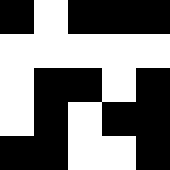[["black", "white", "black", "black", "black"], ["white", "white", "white", "white", "white"], ["white", "black", "black", "white", "black"], ["white", "black", "white", "black", "black"], ["black", "black", "white", "white", "black"]]